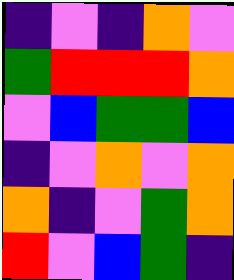[["indigo", "violet", "indigo", "orange", "violet"], ["green", "red", "red", "red", "orange"], ["violet", "blue", "green", "green", "blue"], ["indigo", "violet", "orange", "violet", "orange"], ["orange", "indigo", "violet", "green", "orange"], ["red", "violet", "blue", "green", "indigo"]]